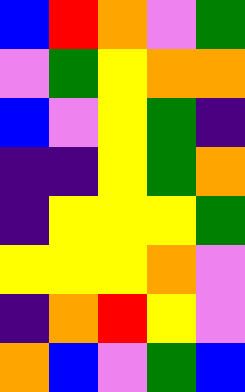[["blue", "red", "orange", "violet", "green"], ["violet", "green", "yellow", "orange", "orange"], ["blue", "violet", "yellow", "green", "indigo"], ["indigo", "indigo", "yellow", "green", "orange"], ["indigo", "yellow", "yellow", "yellow", "green"], ["yellow", "yellow", "yellow", "orange", "violet"], ["indigo", "orange", "red", "yellow", "violet"], ["orange", "blue", "violet", "green", "blue"]]